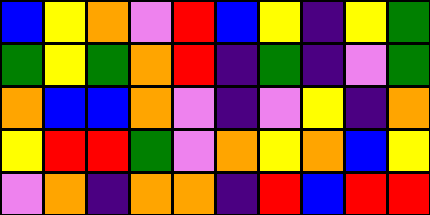[["blue", "yellow", "orange", "violet", "red", "blue", "yellow", "indigo", "yellow", "green"], ["green", "yellow", "green", "orange", "red", "indigo", "green", "indigo", "violet", "green"], ["orange", "blue", "blue", "orange", "violet", "indigo", "violet", "yellow", "indigo", "orange"], ["yellow", "red", "red", "green", "violet", "orange", "yellow", "orange", "blue", "yellow"], ["violet", "orange", "indigo", "orange", "orange", "indigo", "red", "blue", "red", "red"]]